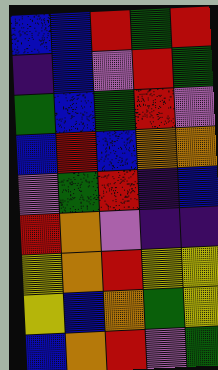[["blue", "blue", "red", "green", "red"], ["indigo", "blue", "violet", "red", "green"], ["green", "blue", "green", "red", "violet"], ["blue", "red", "blue", "orange", "orange"], ["violet", "green", "red", "indigo", "blue"], ["red", "orange", "violet", "indigo", "indigo"], ["yellow", "orange", "red", "yellow", "yellow"], ["yellow", "blue", "orange", "green", "yellow"], ["blue", "orange", "red", "violet", "green"]]